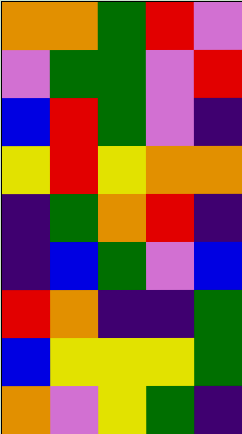[["orange", "orange", "green", "red", "violet"], ["violet", "green", "green", "violet", "red"], ["blue", "red", "green", "violet", "indigo"], ["yellow", "red", "yellow", "orange", "orange"], ["indigo", "green", "orange", "red", "indigo"], ["indigo", "blue", "green", "violet", "blue"], ["red", "orange", "indigo", "indigo", "green"], ["blue", "yellow", "yellow", "yellow", "green"], ["orange", "violet", "yellow", "green", "indigo"]]